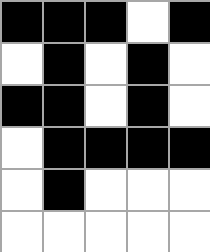[["black", "black", "black", "white", "black"], ["white", "black", "white", "black", "white"], ["black", "black", "white", "black", "white"], ["white", "black", "black", "black", "black"], ["white", "black", "white", "white", "white"], ["white", "white", "white", "white", "white"]]